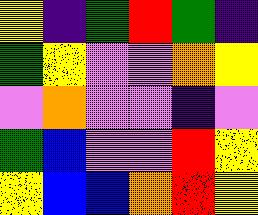[["yellow", "indigo", "green", "red", "green", "indigo"], ["green", "yellow", "violet", "violet", "orange", "yellow"], ["violet", "orange", "violet", "violet", "indigo", "violet"], ["green", "blue", "violet", "violet", "red", "yellow"], ["yellow", "blue", "blue", "orange", "red", "yellow"]]